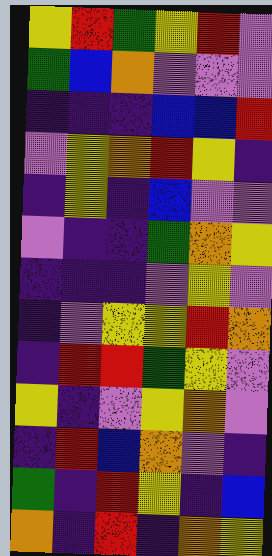[["yellow", "red", "green", "yellow", "red", "violet"], ["green", "blue", "orange", "violet", "violet", "violet"], ["indigo", "indigo", "indigo", "blue", "blue", "red"], ["violet", "yellow", "orange", "red", "yellow", "indigo"], ["indigo", "yellow", "indigo", "blue", "violet", "violet"], ["violet", "indigo", "indigo", "green", "orange", "yellow"], ["indigo", "indigo", "indigo", "violet", "yellow", "violet"], ["indigo", "violet", "yellow", "yellow", "red", "orange"], ["indigo", "red", "red", "green", "yellow", "violet"], ["yellow", "indigo", "violet", "yellow", "orange", "violet"], ["indigo", "red", "blue", "orange", "violet", "indigo"], ["green", "indigo", "red", "yellow", "indigo", "blue"], ["orange", "indigo", "red", "indigo", "orange", "yellow"]]